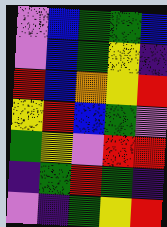[["violet", "blue", "green", "green", "blue"], ["violet", "blue", "green", "yellow", "indigo"], ["red", "blue", "orange", "yellow", "red"], ["yellow", "red", "blue", "green", "violet"], ["green", "yellow", "violet", "red", "red"], ["indigo", "green", "red", "green", "indigo"], ["violet", "indigo", "green", "yellow", "red"]]